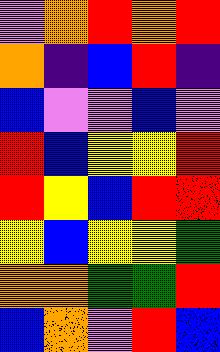[["violet", "orange", "red", "orange", "red"], ["orange", "indigo", "blue", "red", "indigo"], ["blue", "violet", "violet", "blue", "violet"], ["red", "blue", "yellow", "yellow", "red"], ["red", "yellow", "blue", "red", "red"], ["yellow", "blue", "yellow", "yellow", "green"], ["orange", "orange", "green", "green", "red"], ["blue", "orange", "violet", "red", "blue"]]